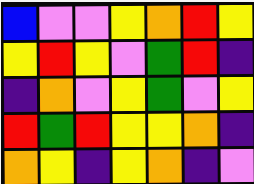[["blue", "violet", "violet", "yellow", "orange", "red", "yellow"], ["yellow", "red", "yellow", "violet", "green", "red", "indigo"], ["indigo", "orange", "violet", "yellow", "green", "violet", "yellow"], ["red", "green", "red", "yellow", "yellow", "orange", "indigo"], ["orange", "yellow", "indigo", "yellow", "orange", "indigo", "violet"]]